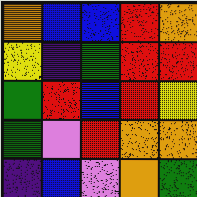[["orange", "blue", "blue", "red", "orange"], ["yellow", "indigo", "green", "red", "red"], ["green", "red", "blue", "red", "yellow"], ["green", "violet", "red", "orange", "orange"], ["indigo", "blue", "violet", "orange", "green"]]